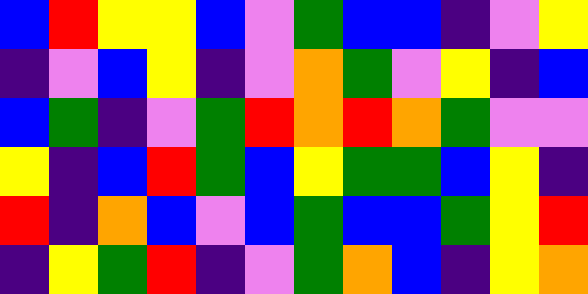[["blue", "red", "yellow", "yellow", "blue", "violet", "green", "blue", "blue", "indigo", "violet", "yellow"], ["indigo", "violet", "blue", "yellow", "indigo", "violet", "orange", "green", "violet", "yellow", "indigo", "blue"], ["blue", "green", "indigo", "violet", "green", "red", "orange", "red", "orange", "green", "violet", "violet"], ["yellow", "indigo", "blue", "red", "green", "blue", "yellow", "green", "green", "blue", "yellow", "indigo"], ["red", "indigo", "orange", "blue", "violet", "blue", "green", "blue", "blue", "green", "yellow", "red"], ["indigo", "yellow", "green", "red", "indigo", "violet", "green", "orange", "blue", "indigo", "yellow", "orange"]]